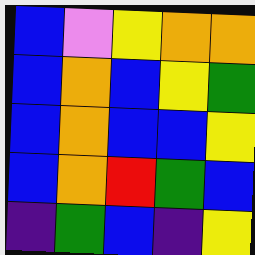[["blue", "violet", "yellow", "orange", "orange"], ["blue", "orange", "blue", "yellow", "green"], ["blue", "orange", "blue", "blue", "yellow"], ["blue", "orange", "red", "green", "blue"], ["indigo", "green", "blue", "indigo", "yellow"]]